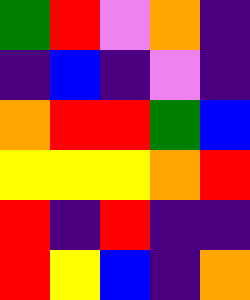[["green", "red", "violet", "orange", "indigo"], ["indigo", "blue", "indigo", "violet", "indigo"], ["orange", "red", "red", "green", "blue"], ["yellow", "yellow", "yellow", "orange", "red"], ["red", "indigo", "red", "indigo", "indigo"], ["red", "yellow", "blue", "indigo", "orange"]]